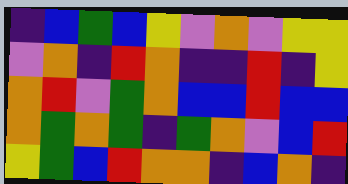[["indigo", "blue", "green", "blue", "yellow", "violet", "orange", "violet", "yellow", "yellow"], ["violet", "orange", "indigo", "red", "orange", "indigo", "indigo", "red", "indigo", "yellow"], ["orange", "red", "violet", "green", "orange", "blue", "blue", "red", "blue", "blue"], ["orange", "green", "orange", "green", "indigo", "green", "orange", "violet", "blue", "red"], ["yellow", "green", "blue", "red", "orange", "orange", "indigo", "blue", "orange", "indigo"]]